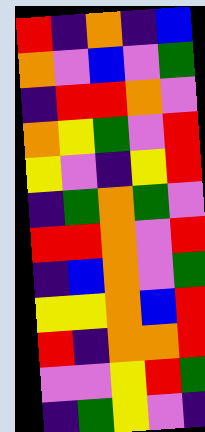[["red", "indigo", "orange", "indigo", "blue"], ["orange", "violet", "blue", "violet", "green"], ["indigo", "red", "red", "orange", "violet"], ["orange", "yellow", "green", "violet", "red"], ["yellow", "violet", "indigo", "yellow", "red"], ["indigo", "green", "orange", "green", "violet"], ["red", "red", "orange", "violet", "red"], ["indigo", "blue", "orange", "violet", "green"], ["yellow", "yellow", "orange", "blue", "red"], ["red", "indigo", "orange", "orange", "red"], ["violet", "violet", "yellow", "red", "green"], ["indigo", "green", "yellow", "violet", "indigo"]]